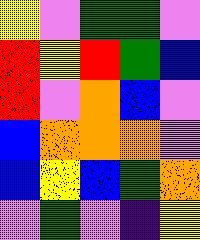[["yellow", "violet", "green", "green", "violet"], ["red", "yellow", "red", "green", "blue"], ["red", "violet", "orange", "blue", "violet"], ["blue", "orange", "orange", "orange", "violet"], ["blue", "yellow", "blue", "green", "orange"], ["violet", "green", "violet", "indigo", "yellow"]]